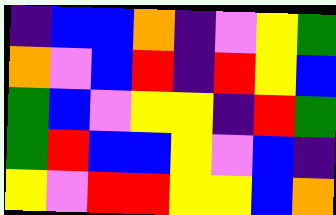[["indigo", "blue", "blue", "orange", "indigo", "violet", "yellow", "green"], ["orange", "violet", "blue", "red", "indigo", "red", "yellow", "blue"], ["green", "blue", "violet", "yellow", "yellow", "indigo", "red", "green"], ["green", "red", "blue", "blue", "yellow", "violet", "blue", "indigo"], ["yellow", "violet", "red", "red", "yellow", "yellow", "blue", "orange"]]